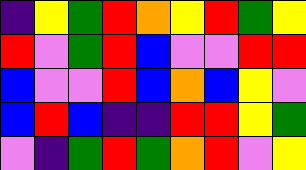[["indigo", "yellow", "green", "red", "orange", "yellow", "red", "green", "yellow"], ["red", "violet", "green", "red", "blue", "violet", "violet", "red", "red"], ["blue", "violet", "violet", "red", "blue", "orange", "blue", "yellow", "violet"], ["blue", "red", "blue", "indigo", "indigo", "red", "red", "yellow", "green"], ["violet", "indigo", "green", "red", "green", "orange", "red", "violet", "yellow"]]